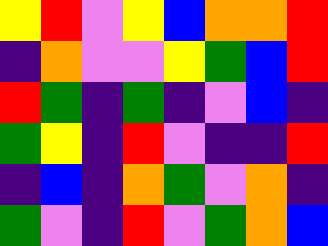[["yellow", "red", "violet", "yellow", "blue", "orange", "orange", "red"], ["indigo", "orange", "violet", "violet", "yellow", "green", "blue", "red"], ["red", "green", "indigo", "green", "indigo", "violet", "blue", "indigo"], ["green", "yellow", "indigo", "red", "violet", "indigo", "indigo", "red"], ["indigo", "blue", "indigo", "orange", "green", "violet", "orange", "indigo"], ["green", "violet", "indigo", "red", "violet", "green", "orange", "blue"]]